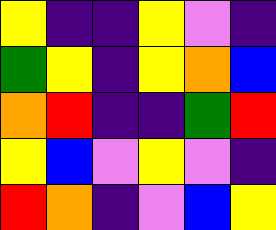[["yellow", "indigo", "indigo", "yellow", "violet", "indigo"], ["green", "yellow", "indigo", "yellow", "orange", "blue"], ["orange", "red", "indigo", "indigo", "green", "red"], ["yellow", "blue", "violet", "yellow", "violet", "indigo"], ["red", "orange", "indigo", "violet", "blue", "yellow"]]